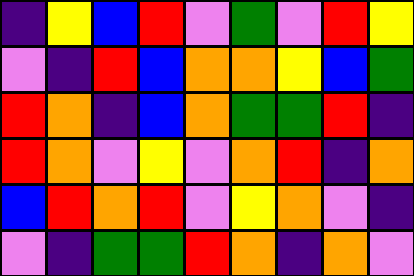[["indigo", "yellow", "blue", "red", "violet", "green", "violet", "red", "yellow"], ["violet", "indigo", "red", "blue", "orange", "orange", "yellow", "blue", "green"], ["red", "orange", "indigo", "blue", "orange", "green", "green", "red", "indigo"], ["red", "orange", "violet", "yellow", "violet", "orange", "red", "indigo", "orange"], ["blue", "red", "orange", "red", "violet", "yellow", "orange", "violet", "indigo"], ["violet", "indigo", "green", "green", "red", "orange", "indigo", "orange", "violet"]]